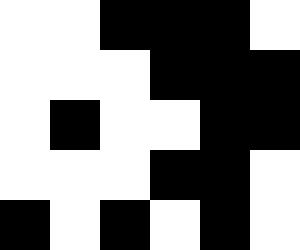[["white", "white", "black", "black", "black", "white"], ["white", "white", "white", "black", "black", "black"], ["white", "black", "white", "white", "black", "black"], ["white", "white", "white", "black", "black", "white"], ["black", "white", "black", "white", "black", "white"]]